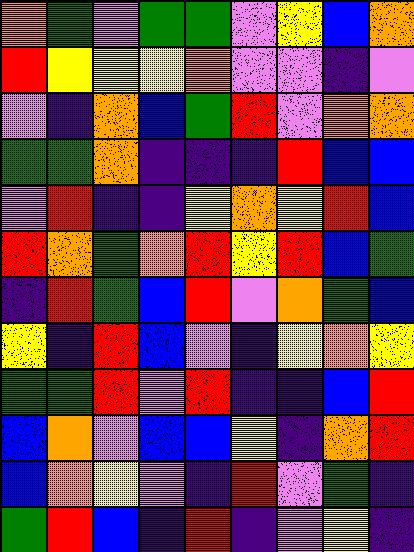[["orange", "green", "violet", "green", "green", "violet", "yellow", "blue", "orange"], ["red", "yellow", "yellow", "yellow", "orange", "violet", "violet", "indigo", "violet"], ["violet", "indigo", "orange", "blue", "green", "red", "violet", "orange", "orange"], ["green", "green", "orange", "indigo", "indigo", "indigo", "red", "blue", "blue"], ["violet", "red", "indigo", "indigo", "yellow", "orange", "yellow", "red", "blue"], ["red", "orange", "green", "orange", "red", "yellow", "red", "blue", "green"], ["indigo", "red", "green", "blue", "red", "violet", "orange", "green", "blue"], ["yellow", "indigo", "red", "blue", "violet", "indigo", "yellow", "orange", "yellow"], ["green", "green", "red", "violet", "red", "indigo", "indigo", "blue", "red"], ["blue", "orange", "violet", "blue", "blue", "yellow", "indigo", "orange", "red"], ["blue", "orange", "yellow", "violet", "indigo", "red", "violet", "green", "indigo"], ["green", "red", "blue", "indigo", "red", "indigo", "violet", "yellow", "indigo"]]